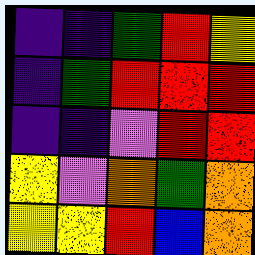[["indigo", "indigo", "green", "red", "yellow"], ["indigo", "green", "red", "red", "red"], ["indigo", "indigo", "violet", "red", "red"], ["yellow", "violet", "orange", "green", "orange"], ["yellow", "yellow", "red", "blue", "orange"]]